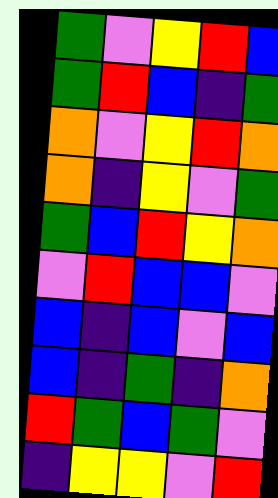[["green", "violet", "yellow", "red", "blue"], ["green", "red", "blue", "indigo", "green"], ["orange", "violet", "yellow", "red", "orange"], ["orange", "indigo", "yellow", "violet", "green"], ["green", "blue", "red", "yellow", "orange"], ["violet", "red", "blue", "blue", "violet"], ["blue", "indigo", "blue", "violet", "blue"], ["blue", "indigo", "green", "indigo", "orange"], ["red", "green", "blue", "green", "violet"], ["indigo", "yellow", "yellow", "violet", "red"]]